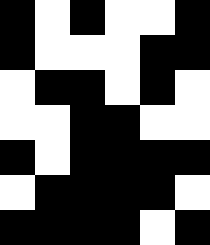[["black", "white", "black", "white", "white", "black"], ["black", "white", "white", "white", "black", "black"], ["white", "black", "black", "white", "black", "white"], ["white", "white", "black", "black", "white", "white"], ["black", "white", "black", "black", "black", "black"], ["white", "black", "black", "black", "black", "white"], ["black", "black", "black", "black", "white", "black"]]